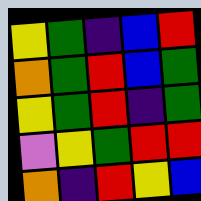[["yellow", "green", "indigo", "blue", "red"], ["orange", "green", "red", "blue", "green"], ["yellow", "green", "red", "indigo", "green"], ["violet", "yellow", "green", "red", "red"], ["orange", "indigo", "red", "yellow", "blue"]]